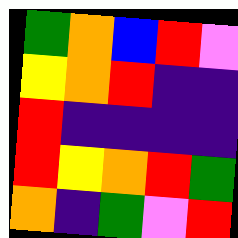[["green", "orange", "blue", "red", "violet"], ["yellow", "orange", "red", "indigo", "indigo"], ["red", "indigo", "indigo", "indigo", "indigo"], ["red", "yellow", "orange", "red", "green"], ["orange", "indigo", "green", "violet", "red"]]